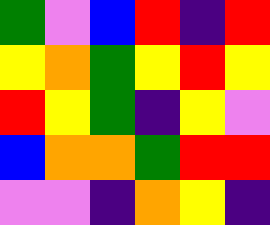[["green", "violet", "blue", "red", "indigo", "red"], ["yellow", "orange", "green", "yellow", "red", "yellow"], ["red", "yellow", "green", "indigo", "yellow", "violet"], ["blue", "orange", "orange", "green", "red", "red"], ["violet", "violet", "indigo", "orange", "yellow", "indigo"]]